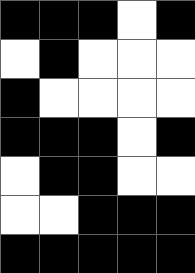[["black", "black", "black", "white", "black"], ["white", "black", "white", "white", "white"], ["black", "white", "white", "white", "white"], ["black", "black", "black", "white", "black"], ["white", "black", "black", "white", "white"], ["white", "white", "black", "black", "black"], ["black", "black", "black", "black", "black"]]